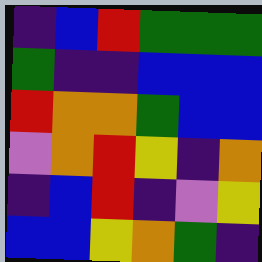[["indigo", "blue", "red", "green", "green", "green"], ["green", "indigo", "indigo", "blue", "blue", "blue"], ["red", "orange", "orange", "green", "blue", "blue"], ["violet", "orange", "red", "yellow", "indigo", "orange"], ["indigo", "blue", "red", "indigo", "violet", "yellow"], ["blue", "blue", "yellow", "orange", "green", "indigo"]]